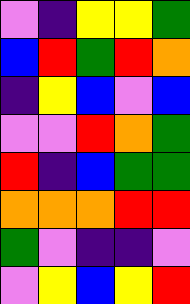[["violet", "indigo", "yellow", "yellow", "green"], ["blue", "red", "green", "red", "orange"], ["indigo", "yellow", "blue", "violet", "blue"], ["violet", "violet", "red", "orange", "green"], ["red", "indigo", "blue", "green", "green"], ["orange", "orange", "orange", "red", "red"], ["green", "violet", "indigo", "indigo", "violet"], ["violet", "yellow", "blue", "yellow", "red"]]